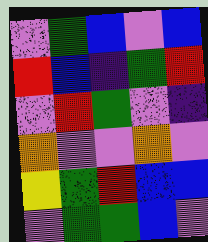[["violet", "green", "blue", "violet", "blue"], ["red", "blue", "indigo", "green", "red"], ["violet", "red", "green", "violet", "indigo"], ["orange", "violet", "violet", "orange", "violet"], ["yellow", "green", "red", "blue", "blue"], ["violet", "green", "green", "blue", "violet"]]